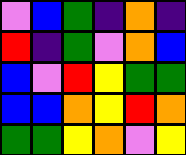[["violet", "blue", "green", "indigo", "orange", "indigo"], ["red", "indigo", "green", "violet", "orange", "blue"], ["blue", "violet", "red", "yellow", "green", "green"], ["blue", "blue", "orange", "yellow", "red", "orange"], ["green", "green", "yellow", "orange", "violet", "yellow"]]